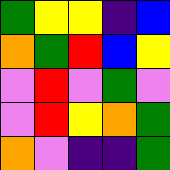[["green", "yellow", "yellow", "indigo", "blue"], ["orange", "green", "red", "blue", "yellow"], ["violet", "red", "violet", "green", "violet"], ["violet", "red", "yellow", "orange", "green"], ["orange", "violet", "indigo", "indigo", "green"]]